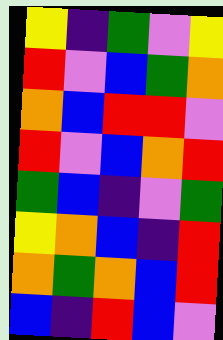[["yellow", "indigo", "green", "violet", "yellow"], ["red", "violet", "blue", "green", "orange"], ["orange", "blue", "red", "red", "violet"], ["red", "violet", "blue", "orange", "red"], ["green", "blue", "indigo", "violet", "green"], ["yellow", "orange", "blue", "indigo", "red"], ["orange", "green", "orange", "blue", "red"], ["blue", "indigo", "red", "blue", "violet"]]